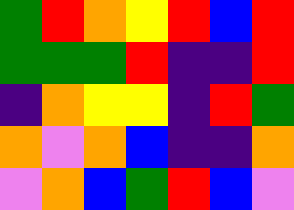[["green", "red", "orange", "yellow", "red", "blue", "red"], ["green", "green", "green", "red", "indigo", "indigo", "red"], ["indigo", "orange", "yellow", "yellow", "indigo", "red", "green"], ["orange", "violet", "orange", "blue", "indigo", "indigo", "orange"], ["violet", "orange", "blue", "green", "red", "blue", "violet"]]